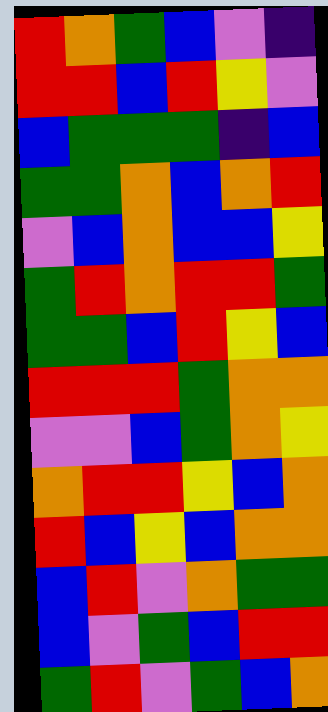[["red", "orange", "green", "blue", "violet", "indigo"], ["red", "red", "blue", "red", "yellow", "violet"], ["blue", "green", "green", "green", "indigo", "blue"], ["green", "green", "orange", "blue", "orange", "red"], ["violet", "blue", "orange", "blue", "blue", "yellow"], ["green", "red", "orange", "red", "red", "green"], ["green", "green", "blue", "red", "yellow", "blue"], ["red", "red", "red", "green", "orange", "orange"], ["violet", "violet", "blue", "green", "orange", "yellow"], ["orange", "red", "red", "yellow", "blue", "orange"], ["red", "blue", "yellow", "blue", "orange", "orange"], ["blue", "red", "violet", "orange", "green", "green"], ["blue", "violet", "green", "blue", "red", "red"], ["green", "red", "violet", "green", "blue", "orange"]]